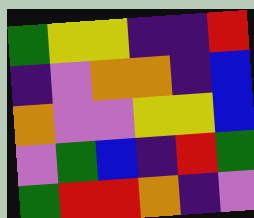[["green", "yellow", "yellow", "indigo", "indigo", "red"], ["indigo", "violet", "orange", "orange", "indigo", "blue"], ["orange", "violet", "violet", "yellow", "yellow", "blue"], ["violet", "green", "blue", "indigo", "red", "green"], ["green", "red", "red", "orange", "indigo", "violet"]]